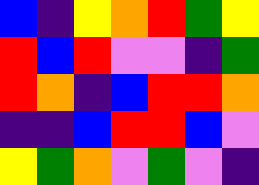[["blue", "indigo", "yellow", "orange", "red", "green", "yellow"], ["red", "blue", "red", "violet", "violet", "indigo", "green"], ["red", "orange", "indigo", "blue", "red", "red", "orange"], ["indigo", "indigo", "blue", "red", "red", "blue", "violet"], ["yellow", "green", "orange", "violet", "green", "violet", "indigo"]]